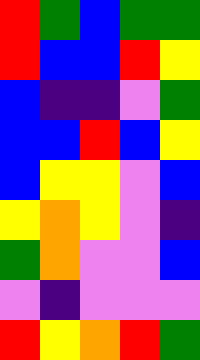[["red", "green", "blue", "green", "green"], ["red", "blue", "blue", "red", "yellow"], ["blue", "indigo", "indigo", "violet", "green"], ["blue", "blue", "red", "blue", "yellow"], ["blue", "yellow", "yellow", "violet", "blue"], ["yellow", "orange", "yellow", "violet", "indigo"], ["green", "orange", "violet", "violet", "blue"], ["violet", "indigo", "violet", "violet", "violet"], ["red", "yellow", "orange", "red", "green"]]